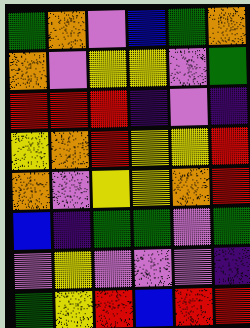[["green", "orange", "violet", "blue", "green", "orange"], ["orange", "violet", "yellow", "yellow", "violet", "green"], ["red", "red", "red", "indigo", "violet", "indigo"], ["yellow", "orange", "red", "yellow", "yellow", "red"], ["orange", "violet", "yellow", "yellow", "orange", "red"], ["blue", "indigo", "green", "green", "violet", "green"], ["violet", "yellow", "violet", "violet", "violet", "indigo"], ["green", "yellow", "red", "blue", "red", "red"]]